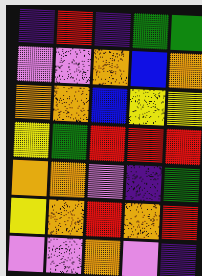[["indigo", "red", "indigo", "green", "green"], ["violet", "violet", "orange", "blue", "orange"], ["orange", "orange", "blue", "yellow", "yellow"], ["yellow", "green", "red", "red", "red"], ["orange", "orange", "violet", "indigo", "green"], ["yellow", "orange", "red", "orange", "red"], ["violet", "violet", "orange", "violet", "indigo"]]